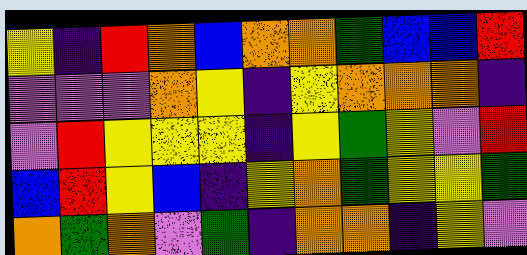[["yellow", "indigo", "red", "orange", "blue", "orange", "orange", "green", "blue", "blue", "red"], ["violet", "violet", "violet", "orange", "yellow", "indigo", "yellow", "orange", "orange", "orange", "indigo"], ["violet", "red", "yellow", "yellow", "yellow", "indigo", "yellow", "green", "yellow", "violet", "red"], ["blue", "red", "yellow", "blue", "indigo", "yellow", "orange", "green", "yellow", "yellow", "green"], ["orange", "green", "orange", "violet", "green", "indigo", "orange", "orange", "indigo", "yellow", "violet"]]